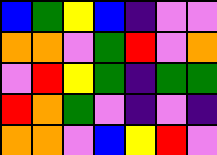[["blue", "green", "yellow", "blue", "indigo", "violet", "violet"], ["orange", "orange", "violet", "green", "red", "violet", "orange"], ["violet", "red", "yellow", "green", "indigo", "green", "green"], ["red", "orange", "green", "violet", "indigo", "violet", "indigo"], ["orange", "orange", "violet", "blue", "yellow", "red", "violet"]]